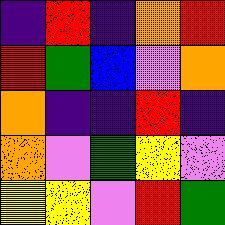[["indigo", "red", "indigo", "orange", "red"], ["red", "green", "blue", "violet", "orange"], ["orange", "indigo", "indigo", "red", "indigo"], ["orange", "violet", "green", "yellow", "violet"], ["yellow", "yellow", "violet", "red", "green"]]